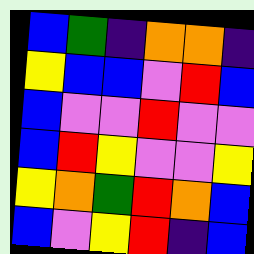[["blue", "green", "indigo", "orange", "orange", "indigo"], ["yellow", "blue", "blue", "violet", "red", "blue"], ["blue", "violet", "violet", "red", "violet", "violet"], ["blue", "red", "yellow", "violet", "violet", "yellow"], ["yellow", "orange", "green", "red", "orange", "blue"], ["blue", "violet", "yellow", "red", "indigo", "blue"]]